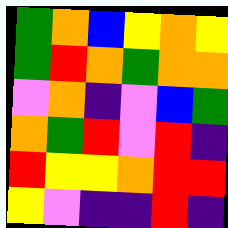[["green", "orange", "blue", "yellow", "orange", "yellow"], ["green", "red", "orange", "green", "orange", "orange"], ["violet", "orange", "indigo", "violet", "blue", "green"], ["orange", "green", "red", "violet", "red", "indigo"], ["red", "yellow", "yellow", "orange", "red", "red"], ["yellow", "violet", "indigo", "indigo", "red", "indigo"]]